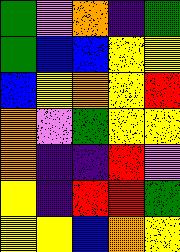[["green", "violet", "orange", "indigo", "green"], ["green", "blue", "blue", "yellow", "yellow"], ["blue", "yellow", "orange", "yellow", "red"], ["orange", "violet", "green", "yellow", "yellow"], ["orange", "indigo", "indigo", "red", "violet"], ["yellow", "indigo", "red", "red", "green"], ["yellow", "yellow", "blue", "orange", "yellow"]]